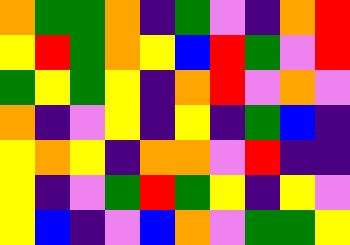[["orange", "green", "green", "orange", "indigo", "green", "violet", "indigo", "orange", "red"], ["yellow", "red", "green", "orange", "yellow", "blue", "red", "green", "violet", "red"], ["green", "yellow", "green", "yellow", "indigo", "orange", "red", "violet", "orange", "violet"], ["orange", "indigo", "violet", "yellow", "indigo", "yellow", "indigo", "green", "blue", "indigo"], ["yellow", "orange", "yellow", "indigo", "orange", "orange", "violet", "red", "indigo", "indigo"], ["yellow", "indigo", "violet", "green", "red", "green", "yellow", "indigo", "yellow", "violet"], ["yellow", "blue", "indigo", "violet", "blue", "orange", "violet", "green", "green", "yellow"]]